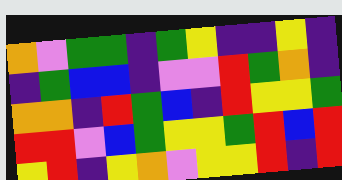[["orange", "violet", "green", "green", "indigo", "green", "yellow", "indigo", "indigo", "yellow", "indigo"], ["indigo", "green", "blue", "blue", "indigo", "violet", "violet", "red", "green", "orange", "indigo"], ["orange", "orange", "indigo", "red", "green", "blue", "indigo", "red", "yellow", "yellow", "green"], ["red", "red", "violet", "blue", "green", "yellow", "yellow", "green", "red", "blue", "red"], ["yellow", "red", "indigo", "yellow", "orange", "violet", "yellow", "yellow", "red", "indigo", "red"]]